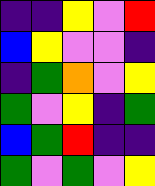[["indigo", "indigo", "yellow", "violet", "red"], ["blue", "yellow", "violet", "violet", "indigo"], ["indigo", "green", "orange", "violet", "yellow"], ["green", "violet", "yellow", "indigo", "green"], ["blue", "green", "red", "indigo", "indigo"], ["green", "violet", "green", "violet", "yellow"]]